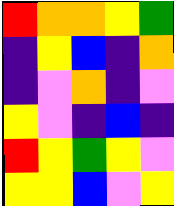[["red", "orange", "orange", "yellow", "green"], ["indigo", "yellow", "blue", "indigo", "orange"], ["indigo", "violet", "orange", "indigo", "violet"], ["yellow", "violet", "indigo", "blue", "indigo"], ["red", "yellow", "green", "yellow", "violet"], ["yellow", "yellow", "blue", "violet", "yellow"]]